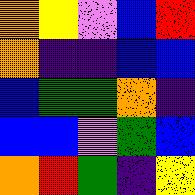[["orange", "yellow", "violet", "blue", "red"], ["orange", "indigo", "indigo", "blue", "blue"], ["blue", "green", "green", "orange", "indigo"], ["blue", "blue", "violet", "green", "blue"], ["orange", "red", "green", "indigo", "yellow"]]